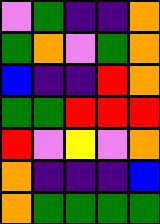[["violet", "green", "indigo", "indigo", "orange"], ["green", "orange", "violet", "green", "orange"], ["blue", "indigo", "indigo", "red", "orange"], ["green", "green", "red", "red", "red"], ["red", "violet", "yellow", "violet", "orange"], ["orange", "indigo", "indigo", "indigo", "blue"], ["orange", "green", "green", "green", "green"]]